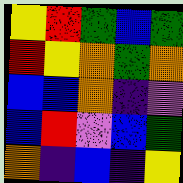[["yellow", "red", "green", "blue", "green"], ["red", "yellow", "orange", "green", "orange"], ["blue", "blue", "orange", "indigo", "violet"], ["blue", "red", "violet", "blue", "green"], ["orange", "indigo", "blue", "indigo", "yellow"]]